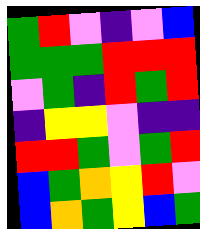[["green", "red", "violet", "indigo", "violet", "blue"], ["green", "green", "green", "red", "red", "red"], ["violet", "green", "indigo", "red", "green", "red"], ["indigo", "yellow", "yellow", "violet", "indigo", "indigo"], ["red", "red", "green", "violet", "green", "red"], ["blue", "green", "orange", "yellow", "red", "violet"], ["blue", "orange", "green", "yellow", "blue", "green"]]